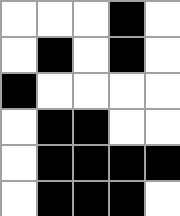[["white", "white", "white", "black", "white"], ["white", "black", "white", "black", "white"], ["black", "white", "white", "white", "white"], ["white", "black", "black", "white", "white"], ["white", "black", "black", "black", "black"], ["white", "black", "black", "black", "white"]]